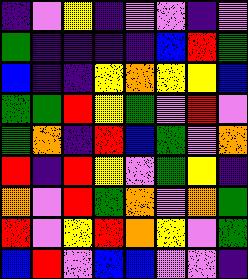[["indigo", "violet", "yellow", "indigo", "violet", "violet", "indigo", "violet"], ["green", "indigo", "indigo", "indigo", "indigo", "blue", "red", "green"], ["blue", "indigo", "indigo", "yellow", "orange", "yellow", "yellow", "blue"], ["green", "green", "red", "yellow", "green", "violet", "red", "violet"], ["green", "orange", "indigo", "red", "blue", "green", "violet", "orange"], ["red", "indigo", "red", "yellow", "violet", "green", "yellow", "indigo"], ["orange", "violet", "red", "green", "orange", "violet", "orange", "green"], ["red", "violet", "yellow", "red", "orange", "yellow", "violet", "green"], ["blue", "red", "violet", "blue", "blue", "violet", "violet", "indigo"]]